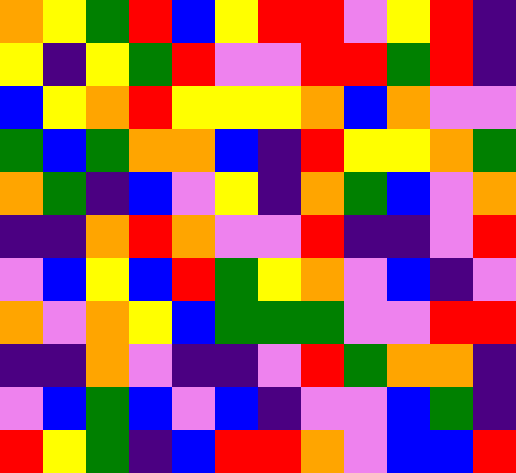[["orange", "yellow", "green", "red", "blue", "yellow", "red", "red", "violet", "yellow", "red", "indigo"], ["yellow", "indigo", "yellow", "green", "red", "violet", "violet", "red", "red", "green", "red", "indigo"], ["blue", "yellow", "orange", "red", "yellow", "yellow", "yellow", "orange", "blue", "orange", "violet", "violet"], ["green", "blue", "green", "orange", "orange", "blue", "indigo", "red", "yellow", "yellow", "orange", "green"], ["orange", "green", "indigo", "blue", "violet", "yellow", "indigo", "orange", "green", "blue", "violet", "orange"], ["indigo", "indigo", "orange", "red", "orange", "violet", "violet", "red", "indigo", "indigo", "violet", "red"], ["violet", "blue", "yellow", "blue", "red", "green", "yellow", "orange", "violet", "blue", "indigo", "violet"], ["orange", "violet", "orange", "yellow", "blue", "green", "green", "green", "violet", "violet", "red", "red"], ["indigo", "indigo", "orange", "violet", "indigo", "indigo", "violet", "red", "green", "orange", "orange", "indigo"], ["violet", "blue", "green", "blue", "violet", "blue", "indigo", "violet", "violet", "blue", "green", "indigo"], ["red", "yellow", "green", "indigo", "blue", "red", "red", "orange", "violet", "blue", "blue", "red"]]